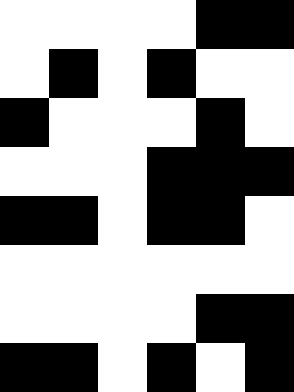[["white", "white", "white", "white", "black", "black"], ["white", "black", "white", "black", "white", "white"], ["black", "white", "white", "white", "black", "white"], ["white", "white", "white", "black", "black", "black"], ["black", "black", "white", "black", "black", "white"], ["white", "white", "white", "white", "white", "white"], ["white", "white", "white", "white", "black", "black"], ["black", "black", "white", "black", "white", "black"]]